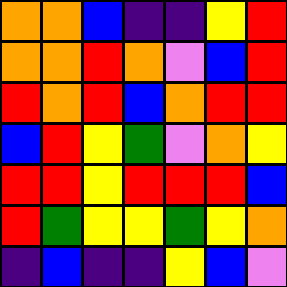[["orange", "orange", "blue", "indigo", "indigo", "yellow", "red"], ["orange", "orange", "red", "orange", "violet", "blue", "red"], ["red", "orange", "red", "blue", "orange", "red", "red"], ["blue", "red", "yellow", "green", "violet", "orange", "yellow"], ["red", "red", "yellow", "red", "red", "red", "blue"], ["red", "green", "yellow", "yellow", "green", "yellow", "orange"], ["indigo", "blue", "indigo", "indigo", "yellow", "blue", "violet"]]